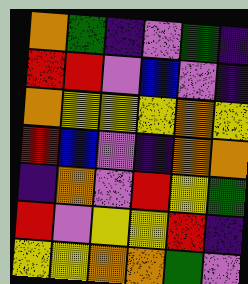[["orange", "green", "indigo", "violet", "green", "indigo"], ["red", "red", "violet", "blue", "violet", "indigo"], ["orange", "yellow", "yellow", "yellow", "orange", "yellow"], ["red", "blue", "violet", "indigo", "orange", "orange"], ["indigo", "orange", "violet", "red", "yellow", "green"], ["red", "violet", "yellow", "yellow", "red", "indigo"], ["yellow", "yellow", "orange", "orange", "green", "violet"]]